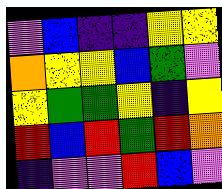[["violet", "blue", "indigo", "indigo", "yellow", "yellow"], ["orange", "yellow", "yellow", "blue", "green", "violet"], ["yellow", "green", "green", "yellow", "indigo", "yellow"], ["red", "blue", "red", "green", "red", "orange"], ["indigo", "violet", "violet", "red", "blue", "violet"]]